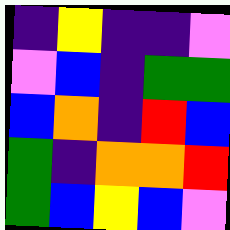[["indigo", "yellow", "indigo", "indigo", "violet"], ["violet", "blue", "indigo", "green", "green"], ["blue", "orange", "indigo", "red", "blue"], ["green", "indigo", "orange", "orange", "red"], ["green", "blue", "yellow", "blue", "violet"]]